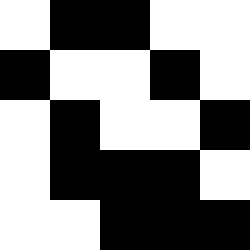[["white", "black", "black", "white", "white"], ["black", "white", "white", "black", "white"], ["white", "black", "white", "white", "black"], ["white", "black", "black", "black", "white"], ["white", "white", "black", "black", "black"]]